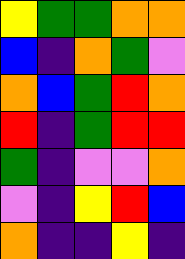[["yellow", "green", "green", "orange", "orange"], ["blue", "indigo", "orange", "green", "violet"], ["orange", "blue", "green", "red", "orange"], ["red", "indigo", "green", "red", "red"], ["green", "indigo", "violet", "violet", "orange"], ["violet", "indigo", "yellow", "red", "blue"], ["orange", "indigo", "indigo", "yellow", "indigo"]]